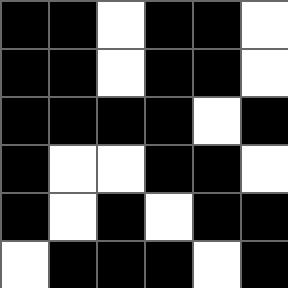[["black", "black", "white", "black", "black", "white"], ["black", "black", "white", "black", "black", "white"], ["black", "black", "black", "black", "white", "black"], ["black", "white", "white", "black", "black", "white"], ["black", "white", "black", "white", "black", "black"], ["white", "black", "black", "black", "white", "black"]]